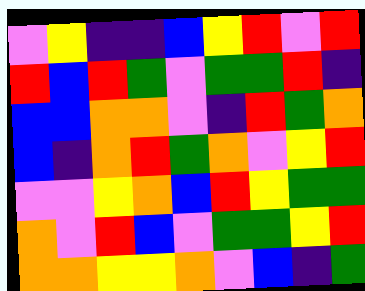[["violet", "yellow", "indigo", "indigo", "blue", "yellow", "red", "violet", "red"], ["red", "blue", "red", "green", "violet", "green", "green", "red", "indigo"], ["blue", "blue", "orange", "orange", "violet", "indigo", "red", "green", "orange"], ["blue", "indigo", "orange", "red", "green", "orange", "violet", "yellow", "red"], ["violet", "violet", "yellow", "orange", "blue", "red", "yellow", "green", "green"], ["orange", "violet", "red", "blue", "violet", "green", "green", "yellow", "red"], ["orange", "orange", "yellow", "yellow", "orange", "violet", "blue", "indigo", "green"]]